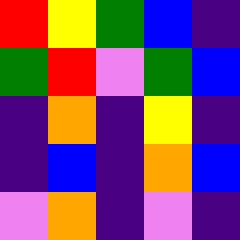[["red", "yellow", "green", "blue", "indigo"], ["green", "red", "violet", "green", "blue"], ["indigo", "orange", "indigo", "yellow", "indigo"], ["indigo", "blue", "indigo", "orange", "blue"], ["violet", "orange", "indigo", "violet", "indigo"]]